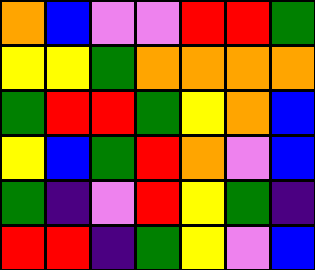[["orange", "blue", "violet", "violet", "red", "red", "green"], ["yellow", "yellow", "green", "orange", "orange", "orange", "orange"], ["green", "red", "red", "green", "yellow", "orange", "blue"], ["yellow", "blue", "green", "red", "orange", "violet", "blue"], ["green", "indigo", "violet", "red", "yellow", "green", "indigo"], ["red", "red", "indigo", "green", "yellow", "violet", "blue"]]